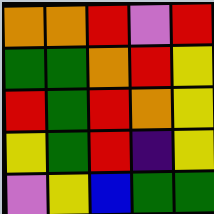[["orange", "orange", "red", "violet", "red"], ["green", "green", "orange", "red", "yellow"], ["red", "green", "red", "orange", "yellow"], ["yellow", "green", "red", "indigo", "yellow"], ["violet", "yellow", "blue", "green", "green"]]